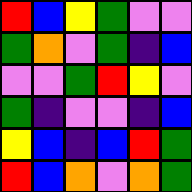[["red", "blue", "yellow", "green", "violet", "violet"], ["green", "orange", "violet", "green", "indigo", "blue"], ["violet", "violet", "green", "red", "yellow", "violet"], ["green", "indigo", "violet", "violet", "indigo", "blue"], ["yellow", "blue", "indigo", "blue", "red", "green"], ["red", "blue", "orange", "violet", "orange", "green"]]